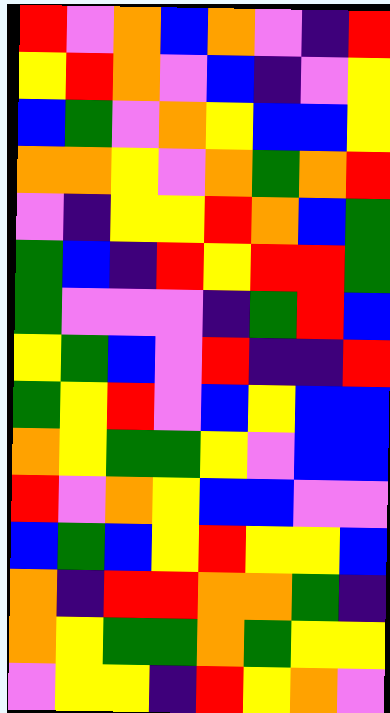[["red", "violet", "orange", "blue", "orange", "violet", "indigo", "red"], ["yellow", "red", "orange", "violet", "blue", "indigo", "violet", "yellow"], ["blue", "green", "violet", "orange", "yellow", "blue", "blue", "yellow"], ["orange", "orange", "yellow", "violet", "orange", "green", "orange", "red"], ["violet", "indigo", "yellow", "yellow", "red", "orange", "blue", "green"], ["green", "blue", "indigo", "red", "yellow", "red", "red", "green"], ["green", "violet", "violet", "violet", "indigo", "green", "red", "blue"], ["yellow", "green", "blue", "violet", "red", "indigo", "indigo", "red"], ["green", "yellow", "red", "violet", "blue", "yellow", "blue", "blue"], ["orange", "yellow", "green", "green", "yellow", "violet", "blue", "blue"], ["red", "violet", "orange", "yellow", "blue", "blue", "violet", "violet"], ["blue", "green", "blue", "yellow", "red", "yellow", "yellow", "blue"], ["orange", "indigo", "red", "red", "orange", "orange", "green", "indigo"], ["orange", "yellow", "green", "green", "orange", "green", "yellow", "yellow"], ["violet", "yellow", "yellow", "indigo", "red", "yellow", "orange", "violet"]]